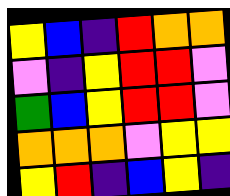[["yellow", "blue", "indigo", "red", "orange", "orange"], ["violet", "indigo", "yellow", "red", "red", "violet"], ["green", "blue", "yellow", "red", "red", "violet"], ["orange", "orange", "orange", "violet", "yellow", "yellow"], ["yellow", "red", "indigo", "blue", "yellow", "indigo"]]